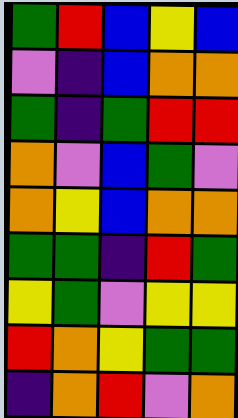[["green", "red", "blue", "yellow", "blue"], ["violet", "indigo", "blue", "orange", "orange"], ["green", "indigo", "green", "red", "red"], ["orange", "violet", "blue", "green", "violet"], ["orange", "yellow", "blue", "orange", "orange"], ["green", "green", "indigo", "red", "green"], ["yellow", "green", "violet", "yellow", "yellow"], ["red", "orange", "yellow", "green", "green"], ["indigo", "orange", "red", "violet", "orange"]]